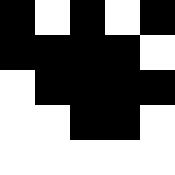[["black", "white", "black", "white", "black"], ["black", "black", "black", "black", "white"], ["white", "black", "black", "black", "black"], ["white", "white", "black", "black", "white"], ["white", "white", "white", "white", "white"]]